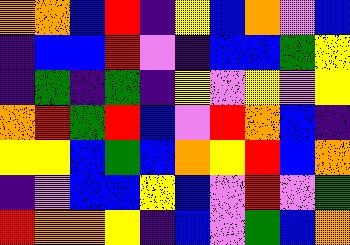[["orange", "orange", "blue", "red", "indigo", "yellow", "blue", "orange", "violet", "blue"], ["indigo", "blue", "blue", "red", "violet", "indigo", "blue", "blue", "green", "yellow"], ["indigo", "green", "indigo", "green", "indigo", "yellow", "violet", "yellow", "violet", "yellow"], ["orange", "red", "green", "red", "blue", "violet", "red", "orange", "blue", "indigo"], ["yellow", "yellow", "blue", "green", "blue", "orange", "yellow", "red", "blue", "orange"], ["indigo", "violet", "blue", "blue", "yellow", "blue", "violet", "red", "violet", "green"], ["red", "orange", "orange", "yellow", "indigo", "blue", "violet", "green", "blue", "orange"]]